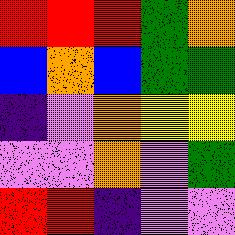[["red", "red", "red", "green", "orange"], ["blue", "orange", "blue", "green", "green"], ["indigo", "violet", "orange", "yellow", "yellow"], ["violet", "violet", "orange", "violet", "green"], ["red", "red", "indigo", "violet", "violet"]]